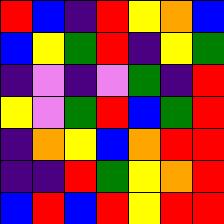[["red", "blue", "indigo", "red", "yellow", "orange", "blue"], ["blue", "yellow", "green", "red", "indigo", "yellow", "green"], ["indigo", "violet", "indigo", "violet", "green", "indigo", "red"], ["yellow", "violet", "green", "red", "blue", "green", "red"], ["indigo", "orange", "yellow", "blue", "orange", "red", "red"], ["indigo", "indigo", "red", "green", "yellow", "orange", "red"], ["blue", "red", "blue", "red", "yellow", "red", "red"]]